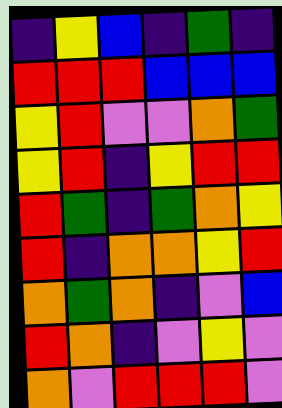[["indigo", "yellow", "blue", "indigo", "green", "indigo"], ["red", "red", "red", "blue", "blue", "blue"], ["yellow", "red", "violet", "violet", "orange", "green"], ["yellow", "red", "indigo", "yellow", "red", "red"], ["red", "green", "indigo", "green", "orange", "yellow"], ["red", "indigo", "orange", "orange", "yellow", "red"], ["orange", "green", "orange", "indigo", "violet", "blue"], ["red", "orange", "indigo", "violet", "yellow", "violet"], ["orange", "violet", "red", "red", "red", "violet"]]